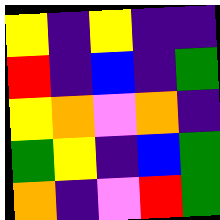[["yellow", "indigo", "yellow", "indigo", "indigo"], ["red", "indigo", "blue", "indigo", "green"], ["yellow", "orange", "violet", "orange", "indigo"], ["green", "yellow", "indigo", "blue", "green"], ["orange", "indigo", "violet", "red", "green"]]